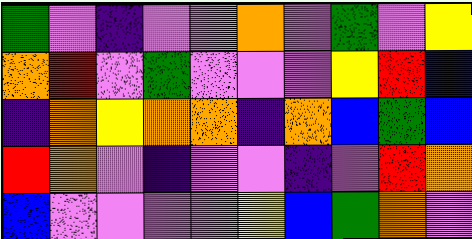[["green", "violet", "indigo", "violet", "violet", "orange", "violet", "green", "violet", "yellow"], ["orange", "red", "violet", "green", "violet", "violet", "violet", "yellow", "red", "blue"], ["indigo", "orange", "yellow", "orange", "orange", "indigo", "orange", "blue", "green", "blue"], ["red", "orange", "violet", "indigo", "violet", "violet", "indigo", "violet", "red", "orange"], ["blue", "violet", "violet", "violet", "violet", "yellow", "blue", "green", "orange", "violet"]]